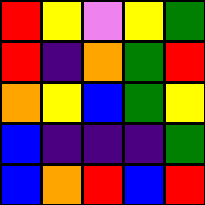[["red", "yellow", "violet", "yellow", "green"], ["red", "indigo", "orange", "green", "red"], ["orange", "yellow", "blue", "green", "yellow"], ["blue", "indigo", "indigo", "indigo", "green"], ["blue", "orange", "red", "blue", "red"]]